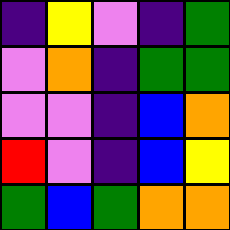[["indigo", "yellow", "violet", "indigo", "green"], ["violet", "orange", "indigo", "green", "green"], ["violet", "violet", "indigo", "blue", "orange"], ["red", "violet", "indigo", "blue", "yellow"], ["green", "blue", "green", "orange", "orange"]]